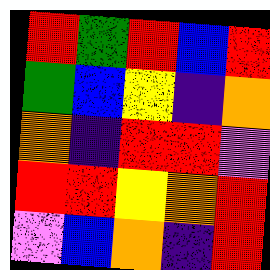[["red", "green", "red", "blue", "red"], ["green", "blue", "yellow", "indigo", "orange"], ["orange", "indigo", "red", "red", "violet"], ["red", "red", "yellow", "orange", "red"], ["violet", "blue", "orange", "indigo", "red"]]